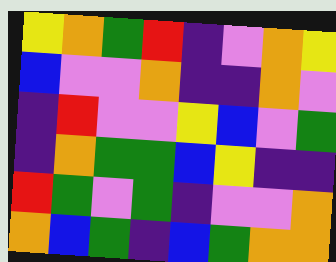[["yellow", "orange", "green", "red", "indigo", "violet", "orange", "yellow"], ["blue", "violet", "violet", "orange", "indigo", "indigo", "orange", "violet"], ["indigo", "red", "violet", "violet", "yellow", "blue", "violet", "green"], ["indigo", "orange", "green", "green", "blue", "yellow", "indigo", "indigo"], ["red", "green", "violet", "green", "indigo", "violet", "violet", "orange"], ["orange", "blue", "green", "indigo", "blue", "green", "orange", "orange"]]